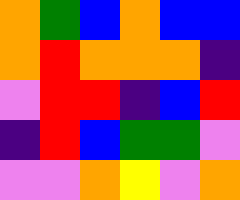[["orange", "green", "blue", "orange", "blue", "blue"], ["orange", "red", "orange", "orange", "orange", "indigo"], ["violet", "red", "red", "indigo", "blue", "red"], ["indigo", "red", "blue", "green", "green", "violet"], ["violet", "violet", "orange", "yellow", "violet", "orange"]]